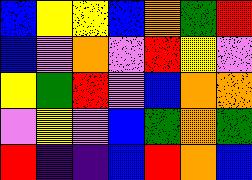[["blue", "yellow", "yellow", "blue", "orange", "green", "red"], ["blue", "violet", "orange", "violet", "red", "yellow", "violet"], ["yellow", "green", "red", "violet", "blue", "orange", "orange"], ["violet", "yellow", "violet", "blue", "green", "orange", "green"], ["red", "indigo", "indigo", "blue", "red", "orange", "blue"]]